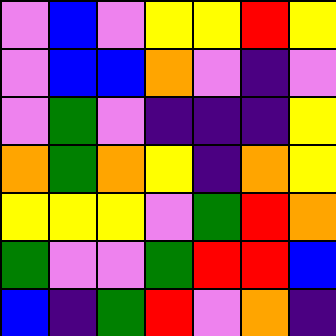[["violet", "blue", "violet", "yellow", "yellow", "red", "yellow"], ["violet", "blue", "blue", "orange", "violet", "indigo", "violet"], ["violet", "green", "violet", "indigo", "indigo", "indigo", "yellow"], ["orange", "green", "orange", "yellow", "indigo", "orange", "yellow"], ["yellow", "yellow", "yellow", "violet", "green", "red", "orange"], ["green", "violet", "violet", "green", "red", "red", "blue"], ["blue", "indigo", "green", "red", "violet", "orange", "indigo"]]